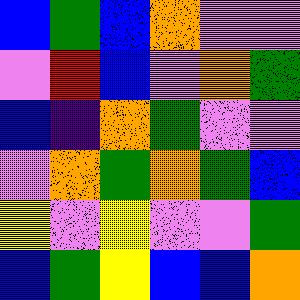[["blue", "green", "blue", "orange", "violet", "violet"], ["violet", "red", "blue", "violet", "orange", "green"], ["blue", "indigo", "orange", "green", "violet", "violet"], ["violet", "orange", "green", "orange", "green", "blue"], ["yellow", "violet", "yellow", "violet", "violet", "green"], ["blue", "green", "yellow", "blue", "blue", "orange"]]